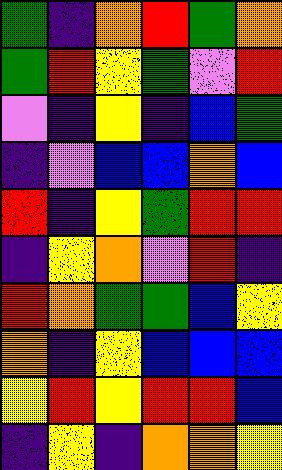[["green", "indigo", "orange", "red", "green", "orange"], ["green", "red", "yellow", "green", "violet", "red"], ["violet", "indigo", "yellow", "indigo", "blue", "green"], ["indigo", "violet", "blue", "blue", "orange", "blue"], ["red", "indigo", "yellow", "green", "red", "red"], ["indigo", "yellow", "orange", "violet", "red", "indigo"], ["red", "orange", "green", "green", "blue", "yellow"], ["orange", "indigo", "yellow", "blue", "blue", "blue"], ["yellow", "red", "yellow", "red", "red", "blue"], ["indigo", "yellow", "indigo", "orange", "orange", "yellow"]]